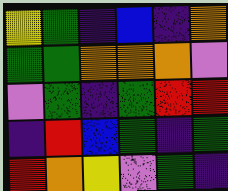[["yellow", "green", "indigo", "blue", "indigo", "orange"], ["green", "green", "orange", "orange", "orange", "violet"], ["violet", "green", "indigo", "green", "red", "red"], ["indigo", "red", "blue", "green", "indigo", "green"], ["red", "orange", "yellow", "violet", "green", "indigo"]]